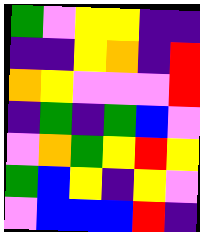[["green", "violet", "yellow", "yellow", "indigo", "indigo"], ["indigo", "indigo", "yellow", "orange", "indigo", "red"], ["orange", "yellow", "violet", "violet", "violet", "red"], ["indigo", "green", "indigo", "green", "blue", "violet"], ["violet", "orange", "green", "yellow", "red", "yellow"], ["green", "blue", "yellow", "indigo", "yellow", "violet"], ["violet", "blue", "blue", "blue", "red", "indigo"]]